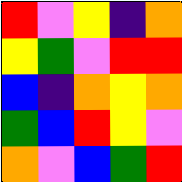[["red", "violet", "yellow", "indigo", "orange"], ["yellow", "green", "violet", "red", "red"], ["blue", "indigo", "orange", "yellow", "orange"], ["green", "blue", "red", "yellow", "violet"], ["orange", "violet", "blue", "green", "red"]]